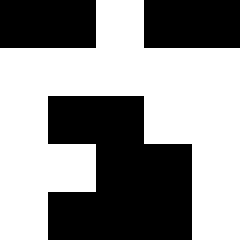[["black", "black", "white", "black", "black"], ["white", "white", "white", "white", "white"], ["white", "black", "black", "white", "white"], ["white", "white", "black", "black", "white"], ["white", "black", "black", "black", "white"]]